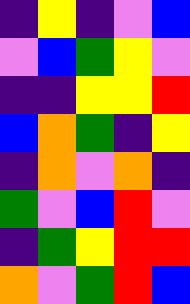[["indigo", "yellow", "indigo", "violet", "blue"], ["violet", "blue", "green", "yellow", "violet"], ["indigo", "indigo", "yellow", "yellow", "red"], ["blue", "orange", "green", "indigo", "yellow"], ["indigo", "orange", "violet", "orange", "indigo"], ["green", "violet", "blue", "red", "violet"], ["indigo", "green", "yellow", "red", "red"], ["orange", "violet", "green", "red", "blue"]]